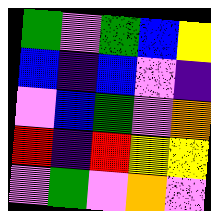[["green", "violet", "green", "blue", "yellow"], ["blue", "indigo", "blue", "violet", "indigo"], ["violet", "blue", "green", "violet", "orange"], ["red", "indigo", "red", "yellow", "yellow"], ["violet", "green", "violet", "orange", "violet"]]